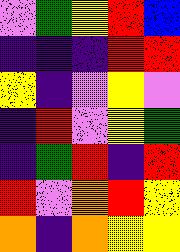[["violet", "green", "yellow", "red", "blue"], ["indigo", "indigo", "indigo", "red", "red"], ["yellow", "indigo", "violet", "yellow", "violet"], ["indigo", "red", "violet", "yellow", "green"], ["indigo", "green", "red", "indigo", "red"], ["red", "violet", "orange", "red", "yellow"], ["orange", "indigo", "orange", "yellow", "yellow"]]